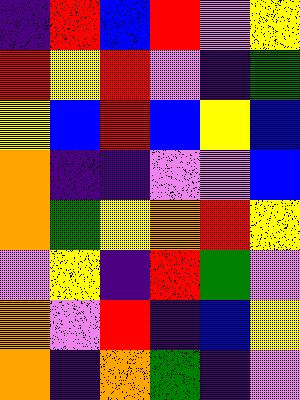[["indigo", "red", "blue", "red", "violet", "yellow"], ["red", "yellow", "red", "violet", "indigo", "green"], ["yellow", "blue", "red", "blue", "yellow", "blue"], ["orange", "indigo", "indigo", "violet", "violet", "blue"], ["orange", "green", "yellow", "orange", "red", "yellow"], ["violet", "yellow", "indigo", "red", "green", "violet"], ["orange", "violet", "red", "indigo", "blue", "yellow"], ["orange", "indigo", "orange", "green", "indigo", "violet"]]